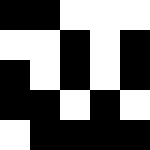[["black", "black", "white", "white", "white"], ["white", "white", "black", "white", "black"], ["black", "white", "black", "white", "black"], ["black", "black", "white", "black", "white"], ["white", "black", "black", "black", "black"]]